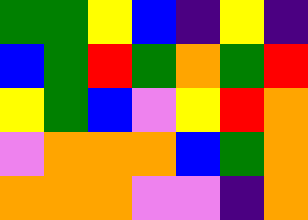[["green", "green", "yellow", "blue", "indigo", "yellow", "indigo"], ["blue", "green", "red", "green", "orange", "green", "red"], ["yellow", "green", "blue", "violet", "yellow", "red", "orange"], ["violet", "orange", "orange", "orange", "blue", "green", "orange"], ["orange", "orange", "orange", "violet", "violet", "indigo", "orange"]]